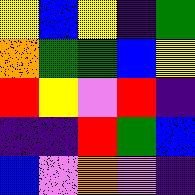[["yellow", "blue", "yellow", "indigo", "green"], ["orange", "green", "green", "blue", "yellow"], ["red", "yellow", "violet", "red", "indigo"], ["indigo", "indigo", "red", "green", "blue"], ["blue", "violet", "orange", "violet", "indigo"]]